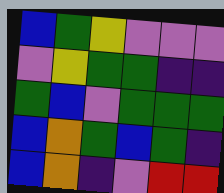[["blue", "green", "yellow", "violet", "violet", "violet"], ["violet", "yellow", "green", "green", "indigo", "indigo"], ["green", "blue", "violet", "green", "green", "green"], ["blue", "orange", "green", "blue", "green", "indigo"], ["blue", "orange", "indigo", "violet", "red", "red"]]